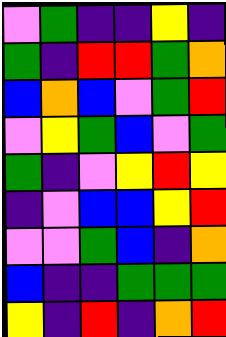[["violet", "green", "indigo", "indigo", "yellow", "indigo"], ["green", "indigo", "red", "red", "green", "orange"], ["blue", "orange", "blue", "violet", "green", "red"], ["violet", "yellow", "green", "blue", "violet", "green"], ["green", "indigo", "violet", "yellow", "red", "yellow"], ["indigo", "violet", "blue", "blue", "yellow", "red"], ["violet", "violet", "green", "blue", "indigo", "orange"], ["blue", "indigo", "indigo", "green", "green", "green"], ["yellow", "indigo", "red", "indigo", "orange", "red"]]